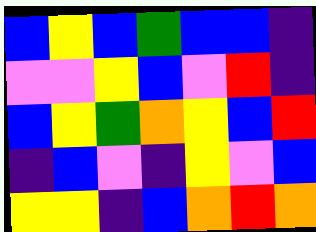[["blue", "yellow", "blue", "green", "blue", "blue", "indigo"], ["violet", "violet", "yellow", "blue", "violet", "red", "indigo"], ["blue", "yellow", "green", "orange", "yellow", "blue", "red"], ["indigo", "blue", "violet", "indigo", "yellow", "violet", "blue"], ["yellow", "yellow", "indigo", "blue", "orange", "red", "orange"]]